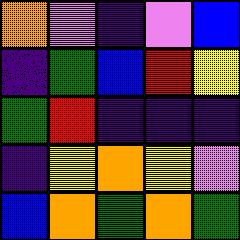[["orange", "violet", "indigo", "violet", "blue"], ["indigo", "green", "blue", "red", "yellow"], ["green", "red", "indigo", "indigo", "indigo"], ["indigo", "yellow", "orange", "yellow", "violet"], ["blue", "orange", "green", "orange", "green"]]